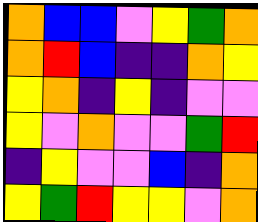[["orange", "blue", "blue", "violet", "yellow", "green", "orange"], ["orange", "red", "blue", "indigo", "indigo", "orange", "yellow"], ["yellow", "orange", "indigo", "yellow", "indigo", "violet", "violet"], ["yellow", "violet", "orange", "violet", "violet", "green", "red"], ["indigo", "yellow", "violet", "violet", "blue", "indigo", "orange"], ["yellow", "green", "red", "yellow", "yellow", "violet", "orange"]]